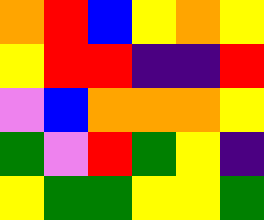[["orange", "red", "blue", "yellow", "orange", "yellow"], ["yellow", "red", "red", "indigo", "indigo", "red"], ["violet", "blue", "orange", "orange", "orange", "yellow"], ["green", "violet", "red", "green", "yellow", "indigo"], ["yellow", "green", "green", "yellow", "yellow", "green"]]